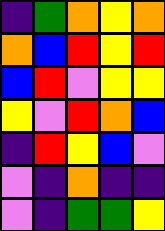[["indigo", "green", "orange", "yellow", "orange"], ["orange", "blue", "red", "yellow", "red"], ["blue", "red", "violet", "yellow", "yellow"], ["yellow", "violet", "red", "orange", "blue"], ["indigo", "red", "yellow", "blue", "violet"], ["violet", "indigo", "orange", "indigo", "indigo"], ["violet", "indigo", "green", "green", "yellow"]]